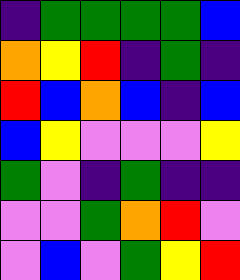[["indigo", "green", "green", "green", "green", "blue"], ["orange", "yellow", "red", "indigo", "green", "indigo"], ["red", "blue", "orange", "blue", "indigo", "blue"], ["blue", "yellow", "violet", "violet", "violet", "yellow"], ["green", "violet", "indigo", "green", "indigo", "indigo"], ["violet", "violet", "green", "orange", "red", "violet"], ["violet", "blue", "violet", "green", "yellow", "red"]]